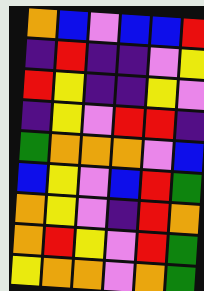[["orange", "blue", "violet", "blue", "blue", "red"], ["indigo", "red", "indigo", "indigo", "violet", "yellow"], ["red", "yellow", "indigo", "indigo", "yellow", "violet"], ["indigo", "yellow", "violet", "red", "red", "indigo"], ["green", "orange", "orange", "orange", "violet", "blue"], ["blue", "yellow", "violet", "blue", "red", "green"], ["orange", "yellow", "violet", "indigo", "red", "orange"], ["orange", "red", "yellow", "violet", "red", "green"], ["yellow", "orange", "orange", "violet", "orange", "green"]]